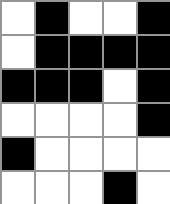[["white", "black", "white", "white", "black"], ["white", "black", "black", "black", "black"], ["black", "black", "black", "white", "black"], ["white", "white", "white", "white", "black"], ["black", "white", "white", "white", "white"], ["white", "white", "white", "black", "white"]]